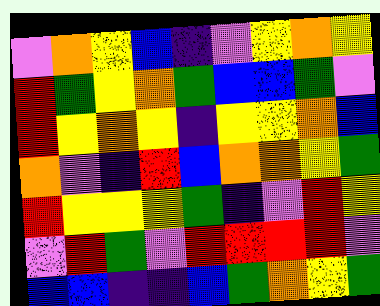[["violet", "orange", "yellow", "blue", "indigo", "violet", "yellow", "orange", "yellow"], ["red", "green", "yellow", "orange", "green", "blue", "blue", "green", "violet"], ["red", "yellow", "orange", "yellow", "indigo", "yellow", "yellow", "orange", "blue"], ["orange", "violet", "indigo", "red", "blue", "orange", "orange", "yellow", "green"], ["red", "yellow", "yellow", "yellow", "green", "indigo", "violet", "red", "yellow"], ["violet", "red", "green", "violet", "red", "red", "red", "red", "violet"], ["blue", "blue", "indigo", "indigo", "blue", "green", "orange", "yellow", "green"]]